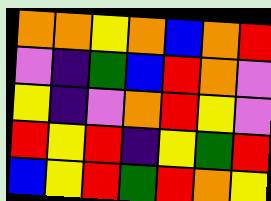[["orange", "orange", "yellow", "orange", "blue", "orange", "red"], ["violet", "indigo", "green", "blue", "red", "orange", "violet"], ["yellow", "indigo", "violet", "orange", "red", "yellow", "violet"], ["red", "yellow", "red", "indigo", "yellow", "green", "red"], ["blue", "yellow", "red", "green", "red", "orange", "yellow"]]